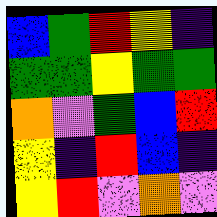[["blue", "green", "red", "yellow", "indigo"], ["green", "green", "yellow", "green", "green"], ["orange", "violet", "green", "blue", "red"], ["yellow", "indigo", "red", "blue", "indigo"], ["yellow", "red", "violet", "orange", "violet"]]